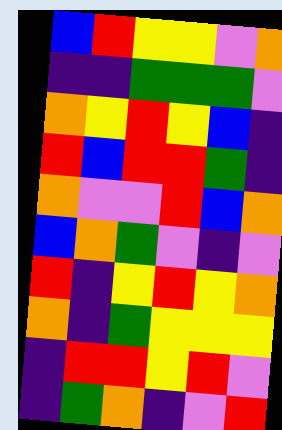[["blue", "red", "yellow", "yellow", "violet", "orange"], ["indigo", "indigo", "green", "green", "green", "violet"], ["orange", "yellow", "red", "yellow", "blue", "indigo"], ["red", "blue", "red", "red", "green", "indigo"], ["orange", "violet", "violet", "red", "blue", "orange"], ["blue", "orange", "green", "violet", "indigo", "violet"], ["red", "indigo", "yellow", "red", "yellow", "orange"], ["orange", "indigo", "green", "yellow", "yellow", "yellow"], ["indigo", "red", "red", "yellow", "red", "violet"], ["indigo", "green", "orange", "indigo", "violet", "red"]]